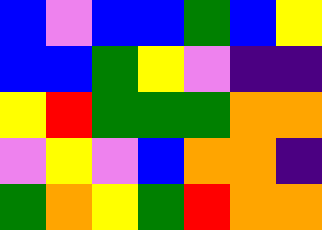[["blue", "violet", "blue", "blue", "green", "blue", "yellow"], ["blue", "blue", "green", "yellow", "violet", "indigo", "indigo"], ["yellow", "red", "green", "green", "green", "orange", "orange"], ["violet", "yellow", "violet", "blue", "orange", "orange", "indigo"], ["green", "orange", "yellow", "green", "red", "orange", "orange"]]